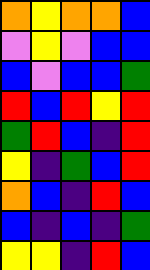[["orange", "yellow", "orange", "orange", "blue"], ["violet", "yellow", "violet", "blue", "blue"], ["blue", "violet", "blue", "blue", "green"], ["red", "blue", "red", "yellow", "red"], ["green", "red", "blue", "indigo", "red"], ["yellow", "indigo", "green", "blue", "red"], ["orange", "blue", "indigo", "red", "blue"], ["blue", "indigo", "blue", "indigo", "green"], ["yellow", "yellow", "indigo", "red", "blue"]]